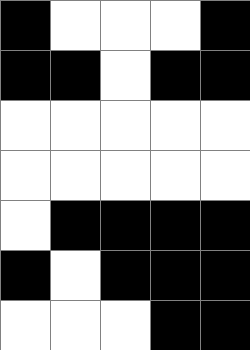[["black", "white", "white", "white", "black"], ["black", "black", "white", "black", "black"], ["white", "white", "white", "white", "white"], ["white", "white", "white", "white", "white"], ["white", "black", "black", "black", "black"], ["black", "white", "black", "black", "black"], ["white", "white", "white", "black", "black"]]